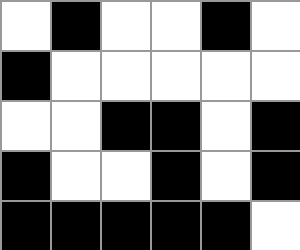[["white", "black", "white", "white", "black", "white"], ["black", "white", "white", "white", "white", "white"], ["white", "white", "black", "black", "white", "black"], ["black", "white", "white", "black", "white", "black"], ["black", "black", "black", "black", "black", "white"]]